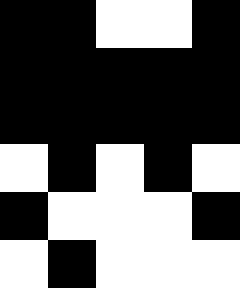[["black", "black", "white", "white", "black"], ["black", "black", "black", "black", "black"], ["black", "black", "black", "black", "black"], ["white", "black", "white", "black", "white"], ["black", "white", "white", "white", "black"], ["white", "black", "white", "white", "white"]]